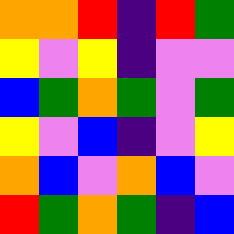[["orange", "orange", "red", "indigo", "red", "green"], ["yellow", "violet", "yellow", "indigo", "violet", "violet"], ["blue", "green", "orange", "green", "violet", "green"], ["yellow", "violet", "blue", "indigo", "violet", "yellow"], ["orange", "blue", "violet", "orange", "blue", "violet"], ["red", "green", "orange", "green", "indigo", "blue"]]